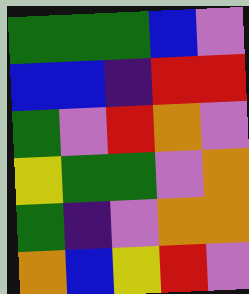[["green", "green", "green", "blue", "violet"], ["blue", "blue", "indigo", "red", "red"], ["green", "violet", "red", "orange", "violet"], ["yellow", "green", "green", "violet", "orange"], ["green", "indigo", "violet", "orange", "orange"], ["orange", "blue", "yellow", "red", "violet"]]